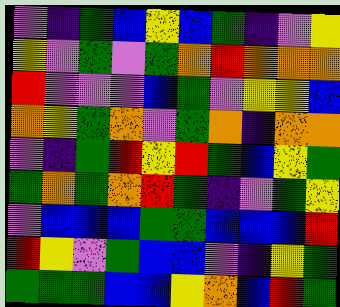[["violet", "indigo", "green", "blue", "yellow", "blue", "green", "indigo", "violet", "yellow"], ["yellow", "violet", "green", "violet", "green", "orange", "red", "orange", "orange", "orange"], ["red", "violet", "violet", "violet", "blue", "green", "violet", "yellow", "yellow", "blue"], ["orange", "yellow", "green", "orange", "violet", "green", "orange", "indigo", "orange", "orange"], ["violet", "indigo", "green", "red", "yellow", "red", "green", "blue", "yellow", "green"], ["green", "orange", "green", "orange", "red", "green", "indigo", "violet", "green", "yellow"], ["violet", "blue", "blue", "blue", "green", "green", "blue", "blue", "blue", "red"], ["red", "yellow", "violet", "green", "blue", "blue", "violet", "indigo", "yellow", "green"], ["green", "green", "green", "blue", "blue", "yellow", "orange", "blue", "red", "green"]]